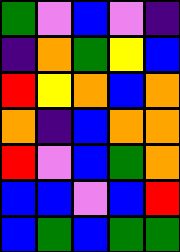[["green", "violet", "blue", "violet", "indigo"], ["indigo", "orange", "green", "yellow", "blue"], ["red", "yellow", "orange", "blue", "orange"], ["orange", "indigo", "blue", "orange", "orange"], ["red", "violet", "blue", "green", "orange"], ["blue", "blue", "violet", "blue", "red"], ["blue", "green", "blue", "green", "green"]]